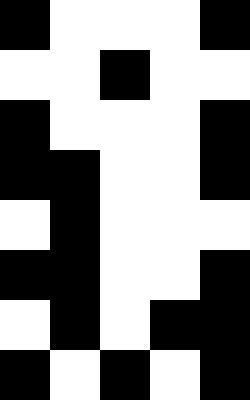[["black", "white", "white", "white", "black"], ["white", "white", "black", "white", "white"], ["black", "white", "white", "white", "black"], ["black", "black", "white", "white", "black"], ["white", "black", "white", "white", "white"], ["black", "black", "white", "white", "black"], ["white", "black", "white", "black", "black"], ["black", "white", "black", "white", "black"]]